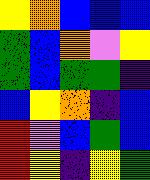[["yellow", "orange", "blue", "blue", "blue"], ["green", "blue", "orange", "violet", "yellow"], ["green", "blue", "green", "green", "indigo"], ["blue", "yellow", "orange", "indigo", "blue"], ["red", "violet", "blue", "green", "blue"], ["red", "yellow", "indigo", "yellow", "green"]]